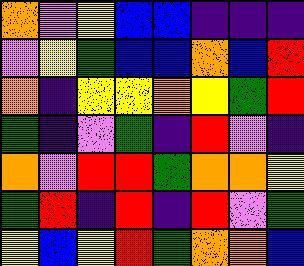[["orange", "violet", "yellow", "blue", "blue", "indigo", "indigo", "indigo"], ["violet", "yellow", "green", "blue", "blue", "orange", "blue", "red"], ["orange", "indigo", "yellow", "yellow", "orange", "yellow", "green", "red"], ["green", "indigo", "violet", "green", "indigo", "red", "violet", "indigo"], ["orange", "violet", "red", "red", "green", "orange", "orange", "yellow"], ["green", "red", "indigo", "red", "indigo", "red", "violet", "green"], ["yellow", "blue", "yellow", "red", "green", "orange", "orange", "blue"]]